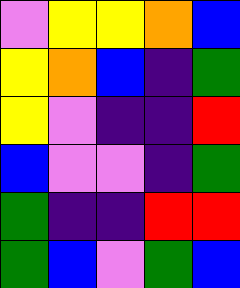[["violet", "yellow", "yellow", "orange", "blue"], ["yellow", "orange", "blue", "indigo", "green"], ["yellow", "violet", "indigo", "indigo", "red"], ["blue", "violet", "violet", "indigo", "green"], ["green", "indigo", "indigo", "red", "red"], ["green", "blue", "violet", "green", "blue"]]